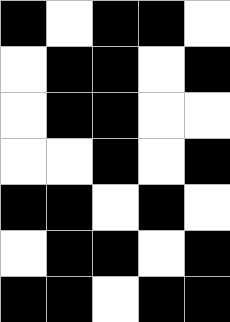[["black", "white", "black", "black", "white"], ["white", "black", "black", "white", "black"], ["white", "black", "black", "white", "white"], ["white", "white", "black", "white", "black"], ["black", "black", "white", "black", "white"], ["white", "black", "black", "white", "black"], ["black", "black", "white", "black", "black"]]